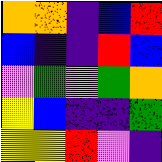[["orange", "orange", "indigo", "blue", "red"], ["blue", "indigo", "indigo", "red", "blue"], ["violet", "green", "violet", "green", "orange"], ["yellow", "blue", "indigo", "indigo", "green"], ["yellow", "yellow", "red", "violet", "indigo"]]